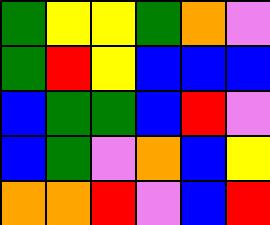[["green", "yellow", "yellow", "green", "orange", "violet"], ["green", "red", "yellow", "blue", "blue", "blue"], ["blue", "green", "green", "blue", "red", "violet"], ["blue", "green", "violet", "orange", "blue", "yellow"], ["orange", "orange", "red", "violet", "blue", "red"]]